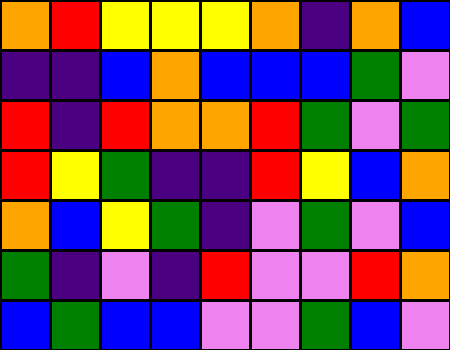[["orange", "red", "yellow", "yellow", "yellow", "orange", "indigo", "orange", "blue"], ["indigo", "indigo", "blue", "orange", "blue", "blue", "blue", "green", "violet"], ["red", "indigo", "red", "orange", "orange", "red", "green", "violet", "green"], ["red", "yellow", "green", "indigo", "indigo", "red", "yellow", "blue", "orange"], ["orange", "blue", "yellow", "green", "indigo", "violet", "green", "violet", "blue"], ["green", "indigo", "violet", "indigo", "red", "violet", "violet", "red", "orange"], ["blue", "green", "blue", "blue", "violet", "violet", "green", "blue", "violet"]]